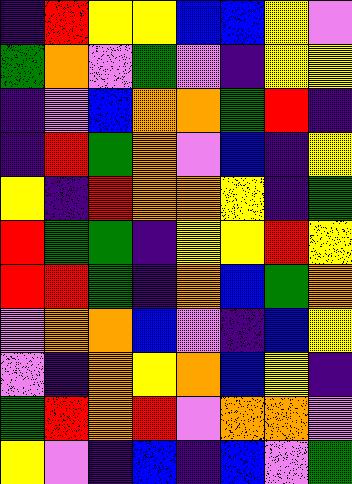[["indigo", "red", "yellow", "yellow", "blue", "blue", "yellow", "violet"], ["green", "orange", "violet", "green", "violet", "indigo", "yellow", "yellow"], ["indigo", "violet", "blue", "orange", "orange", "green", "red", "indigo"], ["indigo", "red", "green", "orange", "violet", "blue", "indigo", "yellow"], ["yellow", "indigo", "red", "orange", "orange", "yellow", "indigo", "green"], ["red", "green", "green", "indigo", "yellow", "yellow", "red", "yellow"], ["red", "red", "green", "indigo", "orange", "blue", "green", "orange"], ["violet", "orange", "orange", "blue", "violet", "indigo", "blue", "yellow"], ["violet", "indigo", "orange", "yellow", "orange", "blue", "yellow", "indigo"], ["green", "red", "orange", "red", "violet", "orange", "orange", "violet"], ["yellow", "violet", "indigo", "blue", "indigo", "blue", "violet", "green"]]